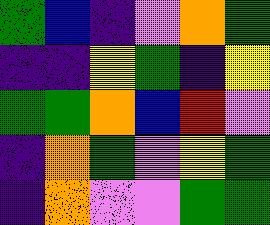[["green", "blue", "indigo", "violet", "orange", "green"], ["indigo", "indigo", "yellow", "green", "indigo", "yellow"], ["green", "green", "orange", "blue", "red", "violet"], ["indigo", "orange", "green", "violet", "yellow", "green"], ["indigo", "orange", "violet", "violet", "green", "green"]]